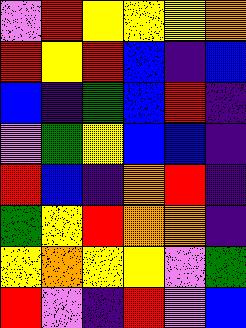[["violet", "red", "yellow", "yellow", "yellow", "orange"], ["red", "yellow", "red", "blue", "indigo", "blue"], ["blue", "indigo", "green", "blue", "red", "indigo"], ["violet", "green", "yellow", "blue", "blue", "indigo"], ["red", "blue", "indigo", "orange", "red", "indigo"], ["green", "yellow", "red", "orange", "orange", "indigo"], ["yellow", "orange", "yellow", "yellow", "violet", "green"], ["red", "violet", "indigo", "red", "violet", "blue"]]